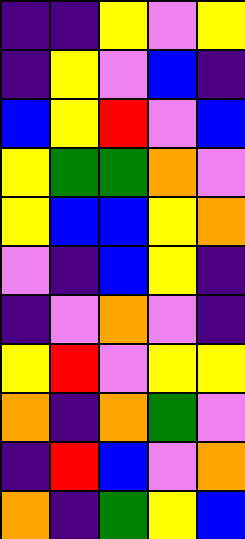[["indigo", "indigo", "yellow", "violet", "yellow"], ["indigo", "yellow", "violet", "blue", "indigo"], ["blue", "yellow", "red", "violet", "blue"], ["yellow", "green", "green", "orange", "violet"], ["yellow", "blue", "blue", "yellow", "orange"], ["violet", "indigo", "blue", "yellow", "indigo"], ["indigo", "violet", "orange", "violet", "indigo"], ["yellow", "red", "violet", "yellow", "yellow"], ["orange", "indigo", "orange", "green", "violet"], ["indigo", "red", "blue", "violet", "orange"], ["orange", "indigo", "green", "yellow", "blue"]]